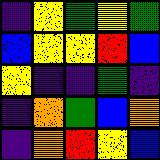[["indigo", "yellow", "green", "yellow", "green"], ["blue", "yellow", "yellow", "red", "blue"], ["yellow", "indigo", "indigo", "green", "indigo"], ["indigo", "orange", "green", "blue", "orange"], ["indigo", "orange", "red", "yellow", "blue"]]